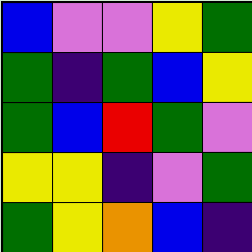[["blue", "violet", "violet", "yellow", "green"], ["green", "indigo", "green", "blue", "yellow"], ["green", "blue", "red", "green", "violet"], ["yellow", "yellow", "indigo", "violet", "green"], ["green", "yellow", "orange", "blue", "indigo"]]